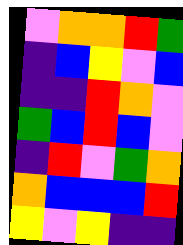[["violet", "orange", "orange", "red", "green"], ["indigo", "blue", "yellow", "violet", "blue"], ["indigo", "indigo", "red", "orange", "violet"], ["green", "blue", "red", "blue", "violet"], ["indigo", "red", "violet", "green", "orange"], ["orange", "blue", "blue", "blue", "red"], ["yellow", "violet", "yellow", "indigo", "indigo"]]